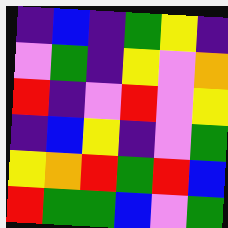[["indigo", "blue", "indigo", "green", "yellow", "indigo"], ["violet", "green", "indigo", "yellow", "violet", "orange"], ["red", "indigo", "violet", "red", "violet", "yellow"], ["indigo", "blue", "yellow", "indigo", "violet", "green"], ["yellow", "orange", "red", "green", "red", "blue"], ["red", "green", "green", "blue", "violet", "green"]]